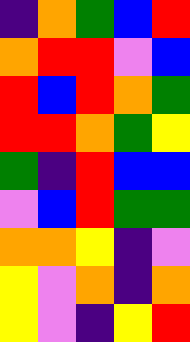[["indigo", "orange", "green", "blue", "red"], ["orange", "red", "red", "violet", "blue"], ["red", "blue", "red", "orange", "green"], ["red", "red", "orange", "green", "yellow"], ["green", "indigo", "red", "blue", "blue"], ["violet", "blue", "red", "green", "green"], ["orange", "orange", "yellow", "indigo", "violet"], ["yellow", "violet", "orange", "indigo", "orange"], ["yellow", "violet", "indigo", "yellow", "red"]]